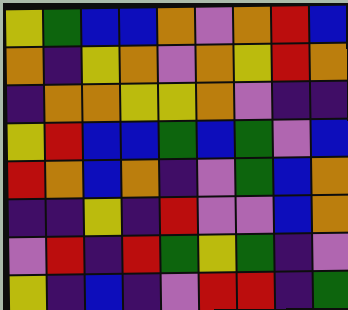[["yellow", "green", "blue", "blue", "orange", "violet", "orange", "red", "blue"], ["orange", "indigo", "yellow", "orange", "violet", "orange", "yellow", "red", "orange"], ["indigo", "orange", "orange", "yellow", "yellow", "orange", "violet", "indigo", "indigo"], ["yellow", "red", "blue", "blue", "green", "blue", "green", "violet", "blue"], ["red", "orange", "blue", "orange", "indigo", "violet", "green", "blue", "orange"], ["indigo", "indigo", "yellow", "indigo", "red", "violet", "violet", "blue", "orange"], ["violet", "red", "indigo", "red", "green", "yellow", "green", "indigo", "violet"], ["yellow", "indigo", "blue", "indigo", "violet", "red", "red", "indigo", "green"]]